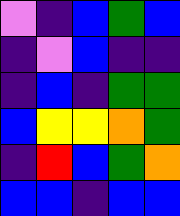[["violet", "indigo", "blue", "green", "blue"], ["indigo", "violet", "blue", "indigo", "indigo"], ["indigo", "blue", "indigo", "green", "green"], ["blue", "yellow", "yellow", "orange", "green"], ["indigo", "red", "blue", "green", "orange"], ["blue", "blue", "indigo", "blue", "blue"]]